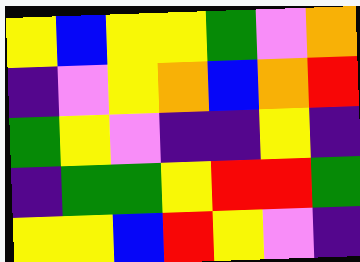[["yellow", "blue", "yellow", "yellow", "green", "violet", "orange"], ["indigo", "violet", "yellow", "orange", "blue", "orange", "red"], ["green", "yellow", "violet", "indigo", "indigo", "yellow", "indigo"], ["indigo", "green", "green", "yellow", "red", "red", "green"], ["yellow", "yellow", "blue", "red", "yellow", "violet", "indigo"]]